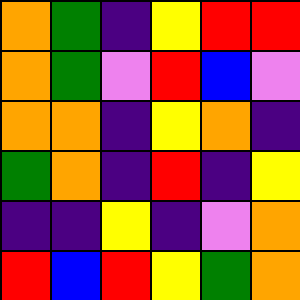[["orange", "green", "indigo", "yellow", "red", "red"], ["orange", "green", "violet", "red", "blue", "violet"], ["orange", "orange", "indigo", "yellow", "orange", "indigo"], ["green", "orange", "indigo", "red", "indigo", "yellow"], ["indigo", "indigo", "yellow", "indigo", "violet", "orange"], ["red", "blue", "red", "yellow", "green", "orange"]]